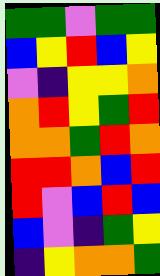[["green", "green", "violet", "green", "green"], ["blue", "yellow", "red", "blue", "yellow"], ["violet", "indigo", "yellow", "yellow", "orange"], ["orange", "red", "yellow", "green", "red"], ["orange", "orange", "green", "red", "orange"], ["red", "red", "orange", "blue", "red"], ["red", "violet", "blue", "red", "blue"], ["blue", "violet", "indigo", "green", "yellow"], ["indigo", "yellow", "orange", "orange", "green"]]